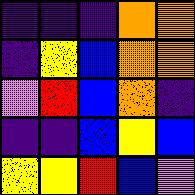[["indigo", "indigo", "indigo", "orange", "orange"], ["indigo", "yellow", "blue", "orange", "orange"], ["violet", "red", "blue", "orange", "indigo"], ["indigo", "indigo", "blue", "yellow", "blue"], ["yellow", "yellow", "red", "blue", "violet"]]